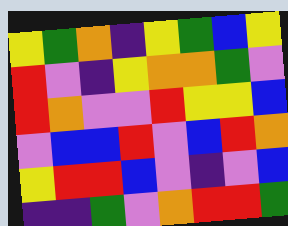[["yellow", "green", "orange", "indigo", "yellow", "green", "blue", "yellow"], ["red", "violet", "indigo", "yellow", "orange", "orange", "green", "violet"], ["red", "orange", "violet", "violet", "red", "yellow", "yellow", "blue"], ["violet", "blue", "blue", "red", "violet", "blue", "red", "orange"], ["yellow", "red", "red", "blue", "violet", "indigo", "violet", "blue"], ["indigo", "indigo", "green", "violet", "orange", "red", "red", "green"]]